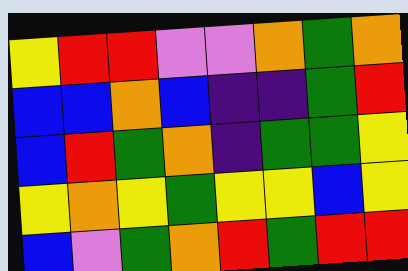[["yellow", "red", "red", "violet", "violet", "orange", "green", "orange"], ["blue", "blue", "orange", "blue", "indigo", "indigo", "green", "red"], ["blue", "red", "green", "orange", "indigo", "green", "green", "yellow"], ["yellow", "orange", "yellow", "green", "yellow", "yellow", "blue", "yellow"], ["blue", "violet", "green", "orange", "red", "green", "red", "red"]]